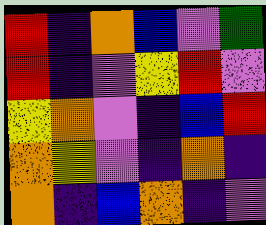[["red", "indigo", "orange", "blue", "violet", "green"], ["red", "indigo", "violet", "yellow", "red", "violet"], ["yellow", "orange", "violet", "indigo", "blue", "red"], ["orange", "yellow", "violet", "indigo", "orange", "indigo"], ["orange", "indigo", "blue", "orange", "indigo", "violet"]]